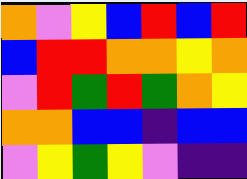[["orange", "violet", "yellow", "blue", "red", "blue", "red"], ["blue", "red", "red", "orange", "orange", "yellow", "orange"], ["violet", "red", "green", "red", "green", "orange", "yellow"], ["orange", "orange", "blue", "blue", "indigo", "blue", "blue"], ["violet", "yellow", "green", "yellow", "violet", "indigo", "indigo"]]